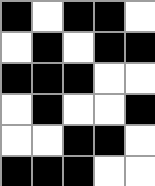[["black", "white", "black", "black", "white"], ["white", "black", "white", "black", "black"], ["black", "black", "black", "white", "white"], ["white", "black", "white", "white", "black"], ["white", "white", "black", "black", "white"], ["black", "black", "black", "white", "white"]]